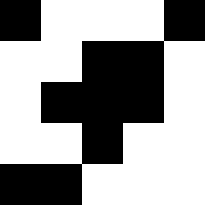[["black", "white", "white", "white", "black"], ["white", "white", "black", "black", "white"], ["white", "black", "black", "black", "white"], ["white", "white", "black", "white", "white"], ["black", "black", "white", "white", "white"]]